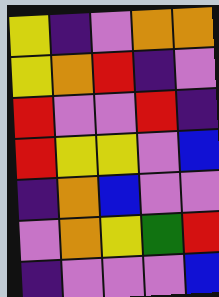[["yellow", "indigo", "violet", "orange", "orange"], ["yellow", "orange", "red", "indigo", "violet"], ["red", "violet", "violet", "red", "indigo"], ["red", "yellow", "yellow", "violet", "blue"], ["indigo", "orange", "blue", "violet", "violet"], ["violet", "orange", "yellow", "green", "red"], ["indigo", "violet", "violet", "violet", "blue"]]